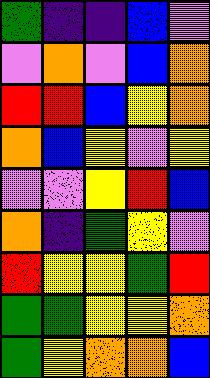[["green", "indigo", "indigo", "blue", "violet"], ["violet", "orange", "violet", "blue", "orange"], ["red", "red", "blue", "yellow", "orange"], ["orange", "blue", "yellow", "violet", "yellow"], ["violet", "violet", "yellow", "red", "blue"], ["orange", "indigo", "green", "yellow", "violet"], ["red", "yellow", "yellow", "green", "red"], ["green", "green", "yellow", "yellow", "orange"], ["green", "yellow", "orange", "orange", "blue"]]